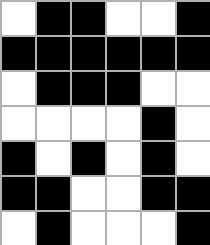[["white", "black", "black", "white", "white", "black"], ["black", "black", "black", "black", "black", "black"], ["white", "black", "black", "black", "white", "white"], ["white", "white", "white", "white", "black", "white"], ["black", "white", "black", "white", "black", "white"], ["black", "black", "white", "white", "black", "black"], ["white", "black", "white", "white", "white", "black"]]